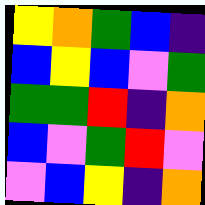[["yellow", "orange", "green", "blue", "indigo"], ["blue", "yellow", "blue", "violet", "green"], ["green", "green", "red", "indigo", "orange"], ["blue", "violet", "green", "red", "violet"], ["violet", "blue", "yellow", "indigo", "orange"]]